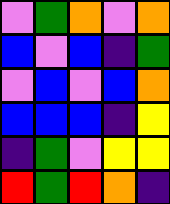[["violet", "green", "orange", "violet", "orange"], ["blue", "violet", "blue", "indigo", "green"], ["violet", "blue", "violet", "blue", "orange"], ["blue", "blue", "blue", "indigo", "yellow"], ["indigo", "green", "violet", "yellow", "yellow"], ["red", "green", "red", "orange", "indigo"]]